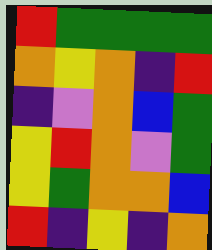[["red", "green", "green", "green", "green"], ["orange", "yellow", "orange", "indigo", "red"], ["indigo", "violet", "orange", "blue", "green"], ["yellow", "red", "orange", "violet", "green"], ["yellow", "green", "orange", "orange", "blue"], ["red", "indigo", "yellow", "indigo", "orange"]]